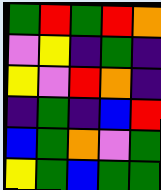[["green", "red", "green", "red", "orange"], ["violet", "yellow", "indigo", "green", "indigo"], ["yellow", "violet", "red", "orange", "indigo"], ["indigo", "green", "indigo", "blue", "red"], ["blue", "green", "orange", "violet", "green"], ["yellow", "green", "blue", "green", "green"]]